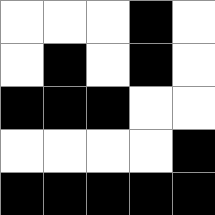[["white", "white", "white", "black", "white"], ["white", "black", "white", "black", "white"], ["black", "black", "black", "white", "white"], ["white", "white", "white", "white", "black"], ["black", "black", "black", "black", "black"]]